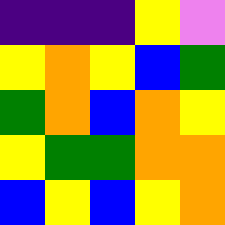[["indigo", "indigo", "indigo", "yellow", "violet"], ["yellow", "orange", "yellow", "blue", "green"], ["green", "orange", "blue", "orange", "yellow"], ["yellow", "green", "green", "orange", "orange"], ["blue", "yellow", "blue", "yellow", "orange"]]